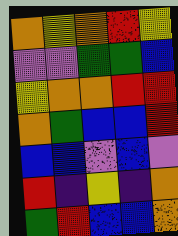[["orange", "yellow", "orange", "red", "yellow"], ["violet", "violet", "green", "green", "blue"], ["yellow", "orange", "orange", "red", "red"], ["orange", "green", "blue", "blue", "red"], ["blue", "blue", "violet", "blue", "violet"], ["red", "indigo", "yellow", "indigo", "orange"], ["green", "red", "blue", "blue", "orange"]]